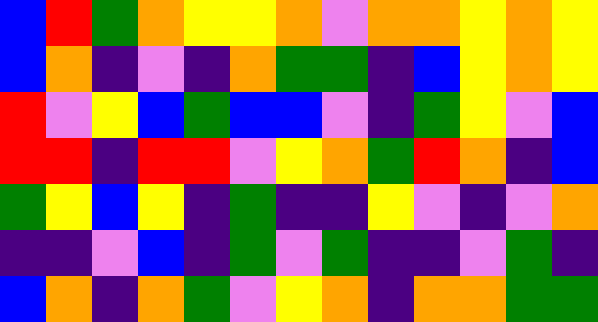[["blue", "red", "green", "orange", "yellow", "yellow", "orange", "violet", "orange", "orange", "yellow", "orange", "yellow"], ["blue", "orange", "indigo", "violet", "indigo", "orange", "green", "green", "indigo", "blue", "yellow", "orange", "yellow"], ["red", "violet", "yellow", "blue", "green", "blue", "blue", "violet", "indigo", "green", "yellow", "violet", "blue"], ["red", "red", "indigo", "red", "red", "violet", "yellow", "orange", "green", "red", "orange", "indigo", "blue"], ["green", "yellow", "blue", "yellow", "indigo", "green", "indigo", "indigo", "yellow", "violet", "indigo", "violet", "orange"], ["indigo", "indigo", "violet", "blue", "indigo", "green", "violet", "green", "indigo", "indigo", "violet", "green", "indigo"], ["blue", "orange", "indigo", "orange", "green", "violet", "yellow", "orange", "indigo", "orange", "orange", "green", "green"]]